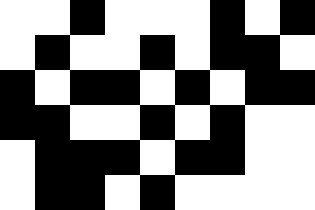[["white", "white", "black", "white", "white", "white", "black", "white", "black"], ["white", "black", "white", "white", "black", "white", "black", "black", "white"], ["black", "white", "black", "black", "white", "black", "white", "black", "black"], ["black", "black", "white", "white", "black", "white", "black", "white", "white"], ["white", "black", "black", "black", "white", "black", "black", "white", "white"], ["white", "black", "black", "white", "black", "white", "white", "white", "white"]]